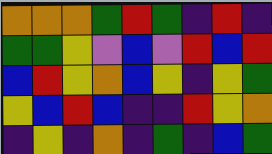[["orange", "orange", "orange", "green", "red", "green", "indigo", "red", "indigo"], ["green", "green", "yellow", "violet", "blue", "violet", "red", "blue", "red"], ["blue", "red", "yellow", "orange", "blue", "yellow", "indigo", "yellow", "green"], ["yellow", "blue", "red", "blue", "indigo", "indigo", "red", "yellow", "orange"], ["indigo", "yellow", "indigo", "orange", "indigo", "green", "indigo", "blue", "green"]]